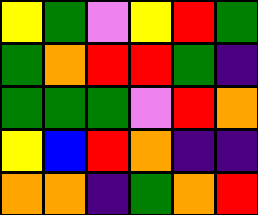[["yellow", "green", "violet", "yellow", "red", "green"], ["green", "orange", "red", "red", "green", "indigo"], ["green", "green", "green", "violet", "red", "orange"], ["yellow", "blue", "red", "orange", "indigo", "indigo"], ["orange", "orange", "indigo", "green", "orange", "red"]]